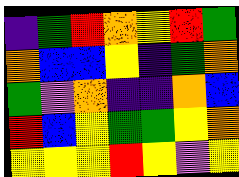[["indigo", "green", "red", "orange", "yellow", "red", "green"], ["orange", "blue", "blue", "yellow", "indigo", "green", "orange"], ["green", "violet", "orange", "indigo", "indigo", "orange", "blue"], ["red", "blue", "yellow", "green", "green", "yellow", "orange"], ["yellow", "yellow", "yellow", "red", "yellow", "violet", "yellow"]]